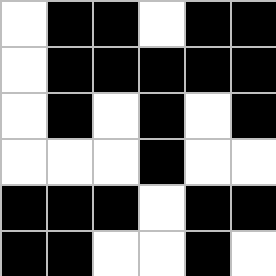[["white", "black", "black", "white", "black", "black"], ["white", "black", "black", "black", "black", "black"], ["white", "black", "white", "black", "white", "black"], ["white", "white", "white", "black", "white", "white"], ["black", "black", "black", "white", "black", "black"], ["black", "black", "white", "white", "black", "white"]]